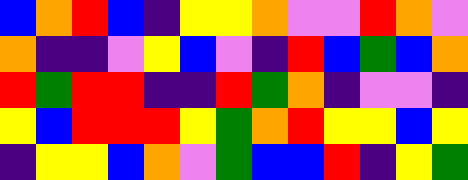[["blue", "orange", "red", "blue", "indigo", "yellow", "yellow", "orange", "violet", "violet", "red", "orange", "violet"], ["orange", "indigo", "indigo", "violet", "yellow", "blue", "violet", "indigo", "red", "blue", "green", "blue", "orange"], ["red", "green", "red", "red", "indigo", "indigo", "red", "green", "orange", "indigo", "violet", "violet", "indigo"], ["yellow", "blue", "red", "red", "red", "yellow", "green", "orange", "red", "yellow", "yellow", "blue", "yellow"], ["indigo", "yellow", "yellow", "blue", "orange", "violet", "green", "blue", "blue", "red", "indigo", "yellow", "green"]]